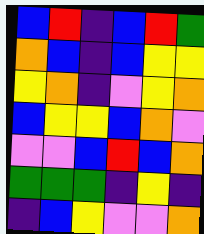[["blue", "red", "indigo", "blue", "red", "green"], ["orange", "blue", "indigo", "blue", "yellow", "yellow"], ["yellow", "orange", "indigo", "violet", "yellow", "orange"], ["blue", "yellow", "yellow", "blue", "orange", "violet"], ["violet", "violet", "blue", "red", "blue", "orange"], ["green", "green", "green", "indigo", "yellow", "indigo"], ["indigo", "blue", "yellow", "violet", "violet", "orange"]]